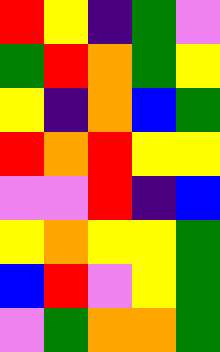[["red", "yellow", "indigo", "green", "violet"], ["green", "red", "orange", "green", "yellow"], ["yellow", "indigo", "orange", "blue", "green"], ["red", "orange", "red", "yellow", "yellow"], ["violet", "violet", "red", "indigo", "blue"], ["yellow", "orange", "yellow", "yellow", "green"], ["blue", "red", "violet", "yellow", "green"], ["violet", "green", "orange", "orange", "green"]]